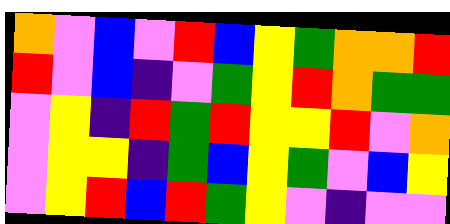[["orange", "violet", "blue", "violet", "red", "blue", "yellow", "green", "orange", "orange", "red"], ["red", "violet", "blue", "indigo", "violet", "green", "yellow", "red", "orange", "green", "green"], ["violet", "yellow", "indigo", "red", "green", "red", "yellow", "yellow", "red", "violet", "orange"], ["violet", "yellow", "yellow", "indigo", "green", "blue", "yellow", "green", "violet", "blue", "yellow"], ["violet", "yellow", "red", "blue", "red", "green", "yellow", "violet", "indigo", "violet", "violet"]]